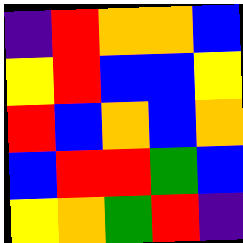[["indigo", "red", "orange", "orange", "blue"], ["yellow", "red", "blue", "blue", "yellow"], ["red", "blue", "orange", "blue", "orange"], ["blue", "red", "red", "green", "blue"], ["yellow", "orange", "green", "red", "indigo"]]